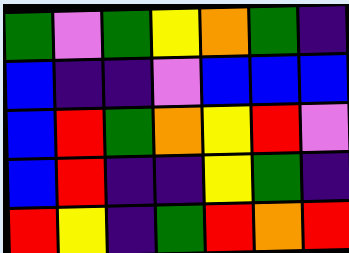[["green", "violet", "green", "yellow", "orange", "green", "indigo"], ["blue", "indigo", "indigo", "violet", "blue", "blue", "blue"], ["blue", "red", "green", "orange", "yellow", "red", "violet"], ["blue", "red", "indigo", "indigo", "yellow", "green", "indigo"], ["red", "yellow", "indigo", "green", "red", "orange", "red"]]